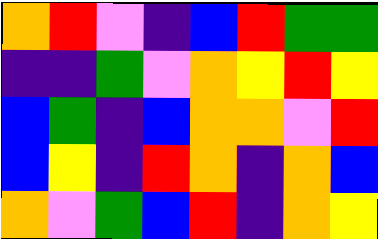[["orange", "red", "violet", "indigo", "blue", "red", "green", "green"], ["indigo", "indigo", "green", "violet", "orange", "yellow", "red", "yellow"], ["blue", "green", "indigo", "blue", "orange", "orange", "violet", "red"], ["blue", "yellow", "indigo", "red", "orange", "indigo", "orange", "blue"], ["orange", "violet", "green", "blue", "red", "indigo", "orange", "yellow"]]